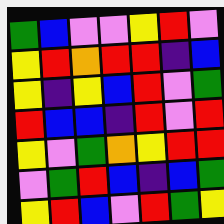[["green", "blue", "violet", "violet", "yellow", "red", "violet"], ["yellow", "red", "orange", "red", "red", "indigo", "blue"], ["yellow", "indigo", "yellow", "blue", "red", "violet", "green"], ["red", "blue", "blue", "indigo", "red", "violet", "red"], ["yellow", "violet", "green", "orange", "yellow", "red", "red"], ["violet", "green", "red", "blue", "indigo", "blue", "green"], ["yellow", "red", "blue", "violet", "red", "green", "yellow"]]